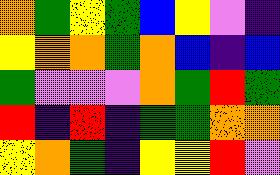[["orange", "green", "yellow", "green", "blue", "yellow", "violet", "indigo"], ["yellow", "orange", "orange", "green", "orange", "blue", "indigo", "blue"], ["green", "violet", "violet", "violet", "orange", "green", "red", "green"], ["red", "indigo", "red", "indigo", "green", "green", "orange", "orange"], ["yellow", "orange", "green", "indigo", "yellow", "yellow", "red", "violet"]]